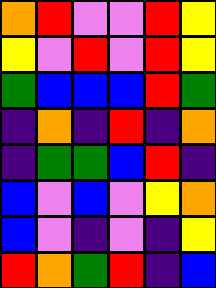[["orange", "red", "violet", "violet", "red", "yellow"], ["yellow", "violet", "red", "violet", "red", "yellow"], ["green", "blue", "blue", "blue", "red", "green"], ["indigo", "orange", "indigo", "red", "indigo", "orange"], ["indigo", "green", "green", "blue", "red", "indigo"], ["blue", "violet", "blue", "violet", "yellow", "orange"], ["blue", "violet", "indigo", "violet", "indigo", "yellow"], ["red", "orange", "green", "red", "indigo", "blue"]]